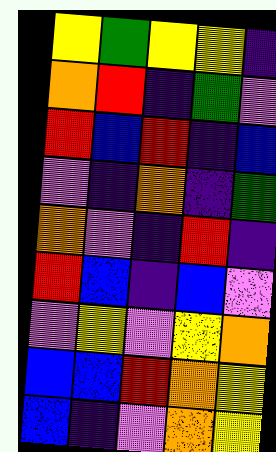[["yellow", "green", "yellow", "yellow", "indigo"], ["orange", "red", "indigo", "green", "violet"], ["red", "blue", "red", "indigo", "blue"], ["violet", "indigo", "orange", "indigo", "green"], ["orange", "violet", "indigo", "red", "indigo"], ["red", "blue", "indigo", "blue", "violet"], ["violet", "yellow", "violet", "yellow", "orange"], ["blue", "blue", "red", "orange", "yellow"], ["blue", "indigo", "violet", "orange", "yellow"]]